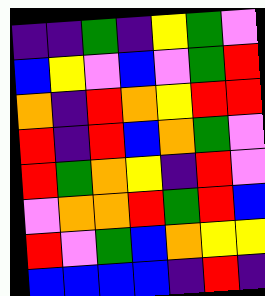[["indigo", "indigo", "green", "indigo", "yellow", "green", "violet"], ["blue", "yellow", "violet", "blue", "violet", "green", "red"], ["orange", "indigo", "red", "orange", "yellow", "red", "red"], ["red", "indigo", "red", "blue", "orange", "green", "violet"], ["red", "green", "orange", "yellow", "indigo", "red", "violet"], ["violet", "orange", "orange", "red", "green", "red", "blue"], ["red", "violet", "green", "blue", "orange", "yellow", "yellow"], ["blue", "blue", "blue", "blue", "indigo", "red", "indigo"]]